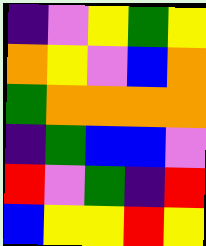[["indigo", "violet", "yellow", "green", "yellow"], ["orange", "yellow", "violet", "blue", "orange"], ["green", "orange", "orange", "orange", "orange"], ["indigo", "green", "blue", "blue", "violet"], ["red", "violet", "green", "indigo", "red"], ["blue", "yellow", "yellow", "red", "yellow"]]